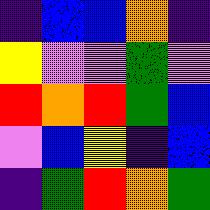[["indigo", "blue", "blue", "orange", "indigo"], ["yellow", "violet", "violet", "green", "violet"], ["red", "orange", "red", "green", "blue"], ["violet", "blue", "yellow", "indigo", "blue"], ["indigo", "green", "red", "orange", "green"]]